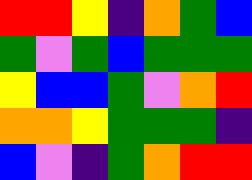[["red", "red", "yellow", "indigo", "orange", "green", "blue"], ["green", "violet", "green", "blue", "green", "green", "green"], ["yellow", "blue", "blue", "green", "violet", "orange", "red"], ["orange", "orange", "yellow", "green", "green", "green", "indigo"], ["blue", "violet", "indigo", "green", "orange", "red", "red"]]